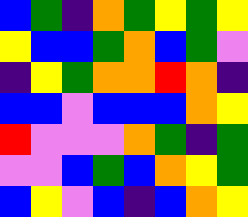[["blue", "green", "indigo", "orange", "green", "yellow", "green", "yellow"], ["yellow", "blue", "blue", "green", "orange", "blue", "green", "violet"], ["indigo", "yellow", "green", "orange", "orange", "red", "orange", "indigo"], ["blue", "blue", "violet", "blue", "blue", "blue", "orange", "yellow"], ["red", "violet", "violet", "violet", "orange", "green", "indigo", "green"], ["violet", "violet", "blue", "green", "blue", "orange", "yellow", "green"], ["blue", "yellow", "violet", "blue", "indigo", "blue", "orange", "yellow"]]